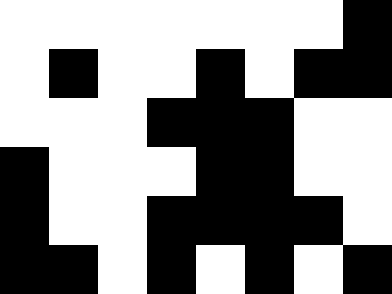[["white", "white", "white", "white", "white", "white", "white", "black"], ["white", "black", "white", "white", "black", "white", "black", "black"], ["white", "white", "white", "black", "black", "black", "white", "white"], ["black", "white", "white", "white", "black", "black", "white", "white"], ["black", "white", "white", "black", "black", "black", "black", "white"], ["black", "black", "white", "black", "white", "black", "white", "black"]]